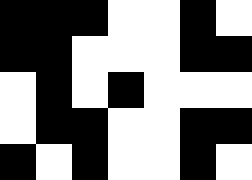[["black", "black", "black", "white", "white", "black", "white"], ["black", "black", "white", "white", "white", "black", "black"], ["white", "black", "white", "black", "white", "white", "white"], ["white", "black", "black", "white", "white", "black", "black"], ["black", "white", "black", "white", "white", "black", "white"]]